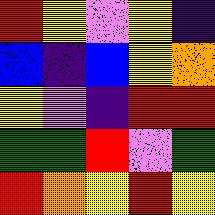[["red", "yellow", "violet", "yellow", "indigo"], ["blue", "indigo", "blue", "yellow", "orange"], ["yellow", "violet", "indigo", "red", "red"], ["green", "green", "red", "violet", "green"], ["red", "orange", "yellow", "red", "yellow"]]